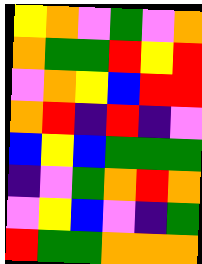[["yellow", "orange", "violet", "green", "violet", "orange"], ["orange", "green", "green", "red", "yellow", "red"], ["violet", "orange", "yellow", "blue", "red", "red"], ["orange", "red", "indigo", "red", "indigo", "violet"], ["blue", "yellow", "blue", "green", "green", "green"], ["indigo", "violet", "green", "orange", "red", "orange"], ["violet", "yellow", "blue", "violet", "indigo", "green"], ["red", "green", "green", "orange", "orange", "orange"]]